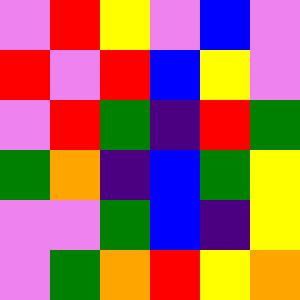[["violet", "red", "yellow", "violet", "blue", "violet"], ["red", "violet", "red", "blue", "yellow", "violet"], ["violet", "red", "green", "indigo", "red", "green"], ["green", "orange", "indigo", "blue", "green", "yellow"], ["violet", "violet", "green", "blue", "indigo", "yellow"], ["violet", "green", "orange", "red", "yellow", "orange"]]